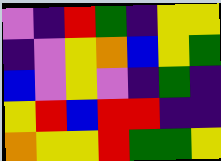[["violet", "indigo", "red", "green", "indigo", "yellow", "yellow"], ["indigo", "violet", "yellow", "orange", "blue", "yellow", "green"], ["blue", "violet", "yellow", "violet", "indigo", "green", "indigo"], ["yellow", "red", "blue", "red", "red", "indigo", "indigo"], ["orange", "yellow", "yellow", "red", "green", "green", "yellow"]]